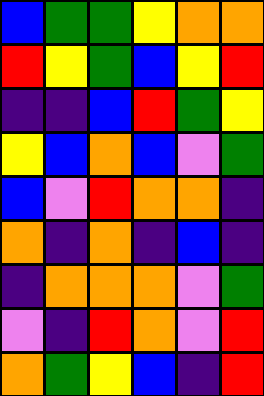[["blue", "green", "green", "yellow", "orange", "orange"], ["red", "yellow", "green", "blue", "yellow", "red"], ["indigo", "indigo", "blue", "red", "green", "yellow"], ["yellow", "blue", "orange", "blue", "violet", "green"], ["blue", "violet", "red", "orange", "orange", "indigo"], ["orange", "indigo", "orange", "indigo", "blue", "indigo"], ["indigo", "orange", "orange", "orange", "violet", "green"], ["violet", "indigo", "red", "orange", "violet", "red"], ["orange", "green", "yellow", "blue", "indigo", "red"]]